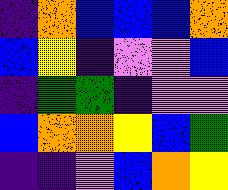[["indigo", "orange", "blue", "blue", "blue", "orange"], ["blue", "yellow", "indigo", "violet", "violet", "blue"], ["indigo", "green", "green", "indigo", "violet", "violet"], ["blue", "orange", "orange", "yellow", "blue", "green"], ["indigo", "indigo", "violet", "blue", "orange", "yellow"]]